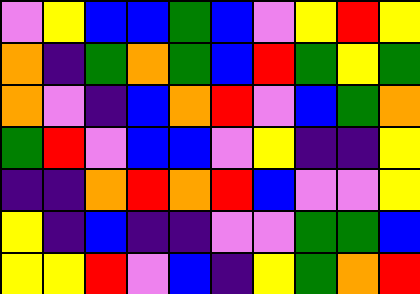[["violet", "yellow", "blue", "blue", "green", "blue", "violet", "yellow", "red", "yellow"], ["orange", "indigo", "green", "orange", "green", "blue", "red", "green", "yellow", "green"], ["orange", "violet", "indigo", "blue", "orange", "red", "violet", "blue", "green", "orange"], ["green", "red", "violet", "blue", "blue", "violet", "yellow", "indigo", "indigo", "yellow"], ["indigo", "indigo", "orange", "red", "orange", "red", "blue", "violet", "violet", "yellow"], ["yellow", "indigo", "blue", "indigo", "indigo", "violet", "violet", "green", "green", "blue"], ["yellow", "yellow", "red", "violet", "blue", "indigo", "yellow", "green", "orange", "red"]]